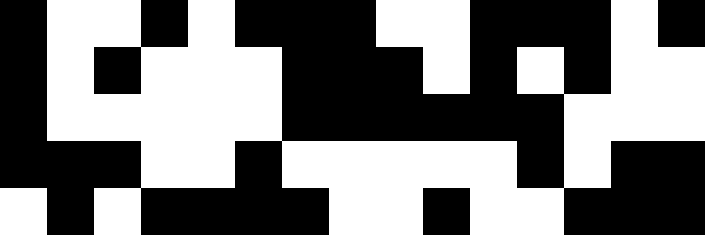[["black", "white", "white", "black", "white", "black", "black", "black", "white", "white", "black", "black", "black", "white", "black"], ["black", "white", "black", "white", "white", "white", "black", "black", "black", "white", "black", "white", "black", "white", "white"], ["black", "white", "white", "white", "white", "white", "black", "black", "black", "black", "black", "black", "white", "white", "white"], ["black", "black", "black", "white", "white", "black", "white", "white", "white", "white", "white", "black", "white", "black", "black"], ["white", "black", "white", "black", "black", "black", "black", "white", "white", "black", "white", "white", "black", "black", "black"]]